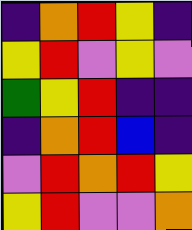[["indigo", "orange", "red", "yellow", "indigo"], ["yellow", "red", "violet", "yellow", "violet"], ["green", "yellow", "red", "indigo", "indigo"], ["indigo", "orange", "red", "blue", "indigo"], ["violet", "red", "orange", "red", "yellow"], ["yellow", "red", "violet", "violet", "orange"]]